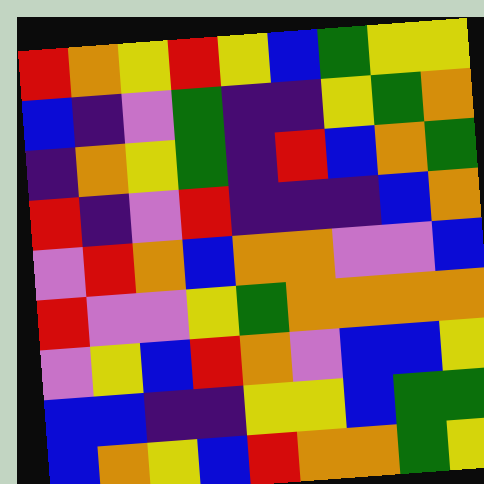[["red", "orange", "yellow", "red", "yellow", "blue", "green", "yellow", "yellow"], ["blue", "indigo", "violet", "green", "indigo", "indigo", "yellow", "green", "orange"], ["indigo", "orange", "yellow", "green", "indigo", "red", "blue", "orange", "green"], ["red", "indigo", "violet", "red", "indigo", "indigo", "indigo", "blue", "orange"], ["violet", "red", "orange", "blue", "orange", "orange", "violet", "violet", "blue"], ["red", "violet", "violet", "yellow", "green", "orange", "orange", "orange", "orange"], ["violet", "yellow", "blue", "red", "orange", "violet", "blue", "blue", "yellow"], ["blue", "blue", "indigo", "indigo", "yellow", "yellow", "blue", "green", "green"], ["blue", "orange", "yellow", "blue", "red", "orange", "orange", "green", "yellow"]]